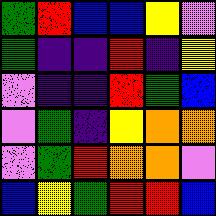[["green", "red", "blue", "blue", "yellow", "violet"], ["green", "indigo", "indigo", "red", "indigo", "yellow"], ["violet", "indigo", "indigo", "red", "green", "blue"], ["violet", "green", "indigo", "yellow", "orange", "orange"], ["violet", "green", "red", "orange", "orange", "violet"], ["blue", "yellow", "green", "red", "red", "blue"]]